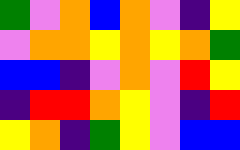[["green", "violet", "orange", "blue", "orange", "violet", "indigo", "yellow"], ["violet", "orange", "orange", "yellow", "orange", "yellow", "orange", "green"], ["blue", "blue", "indigo", "violet", "orange", "violet", "red", "yellow"], ["indigo", "red", "red", "orange", "yellow", "violet", "indigo", "red"], ["yellow", "orange", "indigo", "green", "yellow", "violet", "blue", "blue"]]